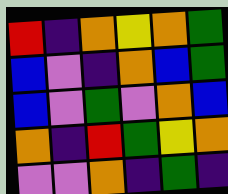[["red", "indigo", "orange", "yellow", "orange", "green"], ["blue", "violet", "indigo", "orange", "blue", "green"], ["blue", "violet", "green", "violet", "orange", "blue"], ["orange", "indigo", "red", "green", "yellow", "orange"], ["violet", "violet", "orange", "indigo", "green", "indigo"]]